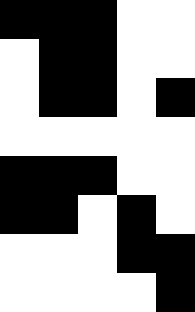[["black", "black", "black", "white", "white"], ["white", "black", "black", "white", "white"], ["white", "black", "black", "white", "black"], ["white", "white", "white", "white", "white"], ["black", "black", "black", "white", "white"], ["black", "black", "white", "black", "white"], ["white", "white", "white", "black", "black"], ["white", "white", "white", "white", "black"]]